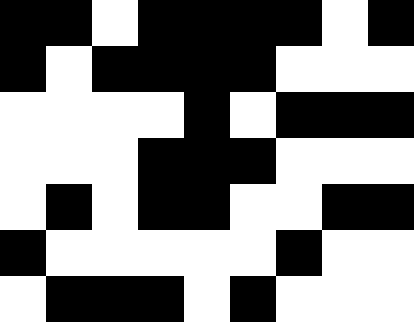[["black", "black", "white", "black", "black", "black", "black", "white", "black"], ["black", "white", "black", "black", "black", "black", "white", "white", "white"], ["white", "white", "white", "white", "black", "white", "black", "black", "black"], ["white", "white", "white", "black", "black", "black", "white", "white", "white"], ["white", "black", "white", "black", "black", "white", "white", "black", "black"], ["black", "white", "white", "white", "white", "white", "black", "white", "white"], ["white", "black", "black", "black", "white", "black", "white", "white", "white"]]